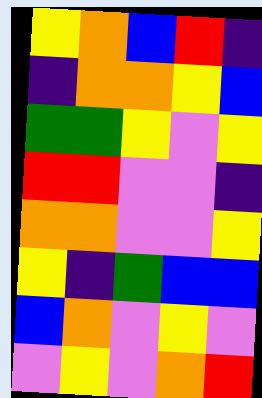[["yellow", "orange", "blue", "red", "indigo"], ["indigo", "orange", "orange", "yellow", "blue"], ["green", "green", "yellow", "violet", "yellow"], ["red", "red", "violet", "violet", "indigo"], ["orange", "orange", "violet", "violet", "yellow"], ["yellow", "indigo", "green", "blue", "blue"], ["blue", "orange", "violet", "yellow", "violet"], ["violet", "yellow", "violet", "orange", "red"]]